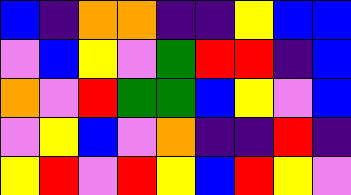[["blue", "indigo", "orange", "orange", "indigo", "indigo", "yellow", "blue", "blue"], ["violet", "blue", "yellow", "violet", "green", "red", "red", "indigo", "blue"], ["orange", "violet", "red", "green", "green", "blue", "yellow", "violet", "blue"], ["violet", "yellow", "blue", "violet", "orange", "indigo", "indigo", "red", "indigo"], ["yellow", "red", "violet", "red", "yellow", "blue", "red", "yellow", "violet"]]